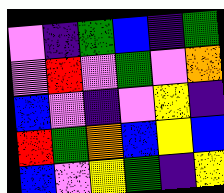[["violet", "indigo", "green", "blue", "indigo", "green"], ["violet", "red", "violet", "green", "violet", "orange"], ["blue", "violet", "indigo", "violet", "yellow", "indigo"], ["red", "green", "orange", "blue", "yellow", "blue"], ["blue", "violet", "yellow", "green", "indigo", "yellow"]]